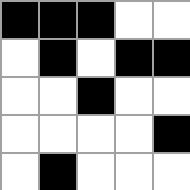[["black", "black", "black", "white", "white"], ["white", "black", "white", "black", "black"], ["white", "white", "black", "white", "white"], ["white", "white", "white", "white", "black"], ["white", "black", "white", "white", "white"]]